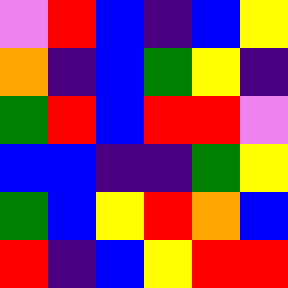[["violet", "red", "blue", "indigo", "blue", "yellow"], ["orange", "indigo", "blue", "green", "yellow", "indigo"], ["green", "red", "blue", "red", "red", "violet"], ["blue", "blue", "indigo", "indigo", "green", "yellow"], ["green", "blue", "yellow", "red", "orange", "blue"], ["red", "indigo", "blue", "yellow", "red", "red"]]